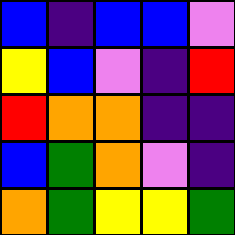[["blue", "indigo", "blue", "blue", "violet"], ["yellow", "blue", "violet", "indigo", "red"], ["red", "orange", "orange", "indigo", "indigo"], ["blue", "green", "orange", "violet", "indigo"], ["orange", "green", "yellow", "yellow", "green"]]